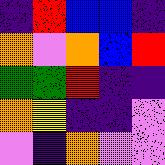[["indigo", "red", "blue", "blue", "indigo"], ["orange", "violet", "orange", "blue", "red"], ["green", "green", "red", "indigo", "indigo"], ["orange", "yellow", "indigo", "indigo", "violet"], ["violet", "indigo", "orange", "violet", "violet"]]